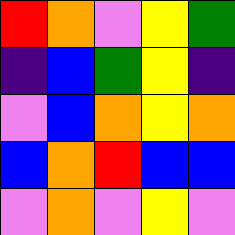[["red", "orange", "violet", "yellow", "green"], ["indigo", "blue", "green", "yellow", "indigo"], ["violet", "blue", "orange", "yellow", "orange"], ["blue", "orange", "red", "blue", "blue"], ["violet", "orange", "violet", "yellow", "violet"]]